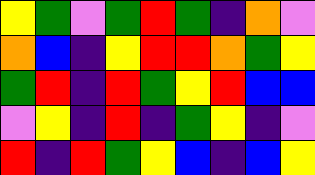[["yellow", "green", "violet", "green", "red", "green", "indigo", "orange", "violet"], ["orange", "blue", "indigo", "yellow", "red", "red", "orange", "green", "yellow"], ["green", "red", "indigo", "red", "green", "yellow", "red", "blue", "blue"], ["violet", "yellow", "indigo", "red", "indigo", "green", "yellow", "indigo", "violet"], ["red", "indigo", "red", "green", "yellow", "blue", "indigo", "blue", "yellow"]]